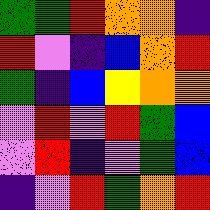[["green", "green", "red", "orange", "orange", "indigo"], ["red", "violet", "indigo", "blue", "orange", "red"], ["green", "indigo", "blue", "yellow", "orange", "orange"], ["violet", "red", "violet", "red", "green", "blue"], ["violet", "red", "indigo", "violet", "green", "blue"], ["indigo", "violet", "red", "green", "orange", "red"]]